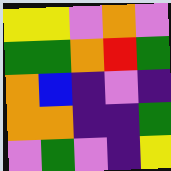[["yellow", "yellow", "violet", "orange", "violet"], ["green", "green", "orange", "red", "green"], ["orange", "blue", "indigo", "violet", "indigo"], ["orange", "orange", "indigo", "indigo", "green"], ["violet", "green", "violet", "indigo", "yellow"]]